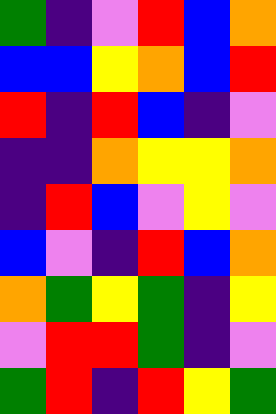[["green", "indigo", "violet", "red", "blue", "orange"], ["blue", "blue", "yellow", "orange", "blue", "red"], ["red", "indigo", "red", "blue", "indigo", "violet"], ["indigo", "indigo", "orange", "yellow", "yellow", "orange"], ["indigo", "red", "blue", "violet", "yellow", "violet"], ["blue", "violet", "indigo", "red", "blue", "orange"], ["orange", "green", "yellow", "green", "indigo", "yellow"], ["violet", "red", "red", "green", "indigo", "violet"], ["green", "red", "indigo", "red", "yellow", "green"]]